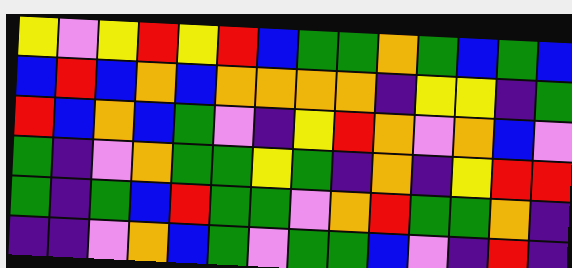[["yellow", "violet", "yellow", "red", "yellow", "red", "blue", "green", "green", "orange", "green", "blue", "green", "blue"], ["blue", "red", "blue", "orange", "blue", "orange", "orange", "orange", "orange", "indigo", "yellow", "yellow", "indigo", "green"], ["red", "blue", "orange", "blue", "green", "violet", "indigo", "yellow", "red", "orange", "violet", "orange", "blue", "violet"], ["green", "indigo", "violet", "orange", "green", "green", "yellow", "green", "indigo", "orange", "indigo", "yellow", "red", "red"], ["green", "indigo", "green", "blue", "red", "green", "green", "violet", "orange", "red", "green", "green", "orange", "indigo"], ["indigo", "indigo", "violet", "orange", "blue", "green", "violet", "green", "green", "blue", "violet", "indigo", "red", "indigo"]]